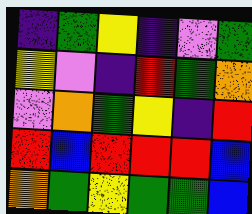[["indigo", "green", "yellow", "indigo", "violet", "green"], ["yellow", "violet", "indigo", "red", "green", "orange"], ["violet", "orange", "green", "yellow", "indigo", "red"], ["red", "blue", "red", "red", "red", "blue"], ["orange", "green", "yellow", "green", "green", "blue"]]